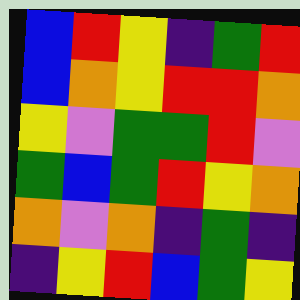[["blue", "red", "yellow", "indigo", "green", "red"], ["blue", "orange", "yellow", "red", "red", "orange"], ["yellow", "violet", "green", "green", "red", "violet"], ["green", "blue", "green", "red", "yellow", "orange"], ["orange", "violet", "orange", "indigo", "green", "indigo"], ["indigo", "yellow", "red", "blue", "green", "yellow"]]